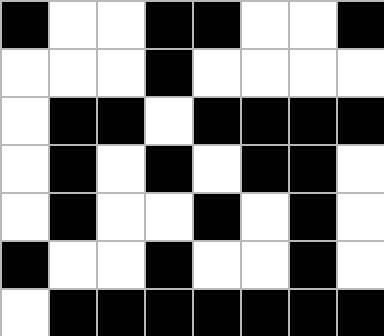[["black", "white", "white", "black", "black", "white", "white", "black"], ["white", "white", "white", "black", "white", "white", "white", "white"], ["white", "black", "black", "white", "black", "black", "black", "black"], ["white", "black", "white", "black", "white", "black", "black", "white"], ["white", "black", "white", "white", "black", "white", "black", "white"], ["black", "white", "white", "black", "white", "white", "black", "white"], ["white", "black", "black", "black", "black", "black", "black", "black"]]